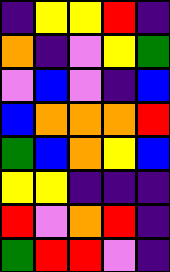[["indigo", "yellow", "yellow", "red", "indigo"], ["orange", "indigo", "violet", "yellow", "green"], ["violet", "blue", "violet", "indigo", "blue"], ["blue", "orange", "orange", "orange", "red"], ["green", "blue", "orange", "yellow", "blue"], ["yellow", "yellow", "indigo", "indigo", "indigo"], ["red", "violet", "orange", "red", "indigo"], ["green", "red", "red", "violet", "indigo"]]